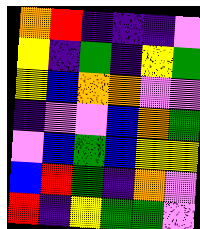[["orange", "red", "indigo", "indigo", "indigo", "violet"], ["yellow", "indigo", "green", "indigo", "yellow", "green"], ["yellow", "blue", "orange", "orange", "violet", "violet"], ["indigo", "violet", "violet", "blue", "orange", "green"], ["violet", "blue", "green", "blue", "yellow", "yellow"], ["blue", "red", "green", "indigo", "orange", "violet"], ["red", "indigo", "yellow", "green", "green", "violet"]]